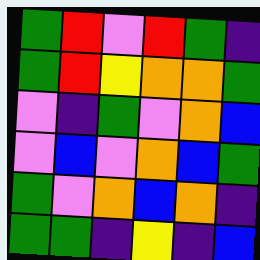[["green", "red", "violet", "red", "green", "indigo"], ["green", "red", "yellow", "orange", "orange", "green"], ["violet", "indigo", "green", "violet", "orange", "blue"], ["violet", "blue", "violet", "orange", "blue", "green"], ["green", "violet", "orange", "blue", "orange", "indigo"], ["green", "green", "indigo", "yellow", "indigo", "blue"]]